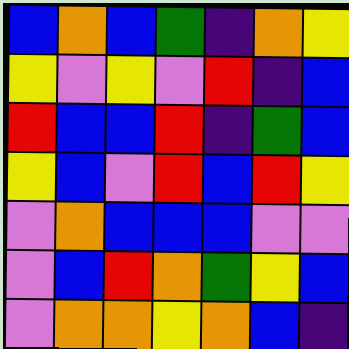[["blue", "orange", "blue", "green", "indigo", "orange", "yellow"], ["yellow", "violet", "yellow", "violet", "red", "indigo", "blue"], ["red", "blue", "blue", "red", "indigo", "green", "blue"], ["yellow", "blue", "violet", "red", "blue", "red", "yellow"], ["violet", "orange", "blue", "blue", "blue", "violet", "violet"], ["violet", "blue", "red", "orange", "green", "yellow", "blue"], ["violet", "orange", "orange", "yellow", "orange", "blue", "indigo"]]